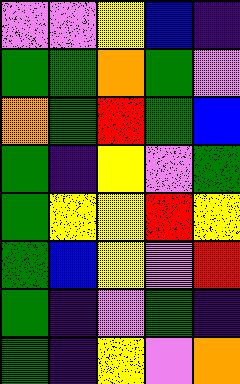[["violet", "violet", "yellow", "blue", "indigo"], ["green", "green", "orange", "green", "violet"], ["orange", "green", "red", "green", "blue"], ["green", "indigo", "yellow", "violet", "green"], ["green", "yellow", "yellow", "red", "yellow"], ["green", "blue", "yellow", "violet", "red"], ["green", "indigo", "violet", "green", "indigo"], ["green", "indigo", "yellow", "violet", "orange"]]